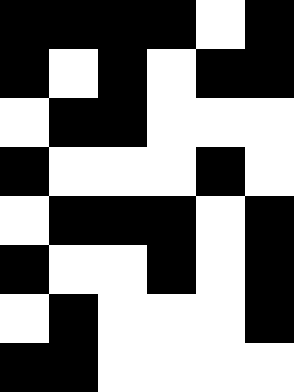[["black", "black", "black", "black", "white", "black"], ["black", "white", "black", "white", "black", "black"], ["white", "black", "black", "white", "white", "white"], ["black", "white", "white", "white", "black", "white"], ["white", "black", "black", "black", "white", "black"], ["black", "white", "white", "black", "white", "black"], ["white", "black", "white", "white", "white", "black"], ["black", "black", "white", "white", "white", "white"]]